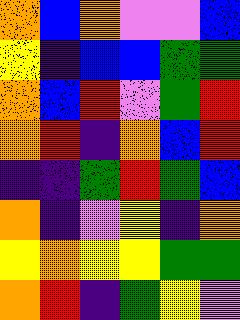[["orange", "blue", "orange", "violet", "violet", "blue"], ["yellow", "indigo", "blue", "blue", "green", "green"], ["orange", "blue", "red", "violet", "green", "red"], ["orange", "red", "indigo", "orange", "blue", "red"], ["indigo", "indigo", "green", "red", "green", "blue"], ["orange", "indigo", "violet", "yellow", "indigo", "orange"], ["yellow", "orange", "yellow", "yellow", "green", "green"], ["orange", "red", "indigo", "green", "yellow", "violet"]]